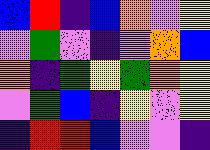[["blue", "red", "indigo", "blue", "orange", "violet", "yellow"], ["violet", "green", "violet", "indigo", "violet", "orange", "blue"], ["orange", "indigo", "green", "yellow", "green", "orange", "yellow"], ["violet", "green", "blue", "indigo", "yellow", "violet", "yellow"], ["indigo", "red", "red", "blue", "violet", "violet", "indigo"]]